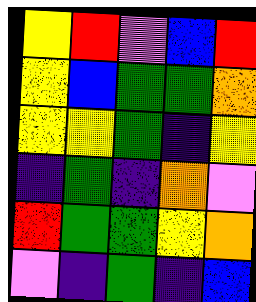[["yellow", "red", "violet", "blue", "red"], ["yellow", "blue", "green", "green", "orange"], ["yellow", "yellow", "green", "indigo", "yellow"], ["indigo", "green", "indigo", "orange", "violet"], ["red", "green", "green", "yellow", "orange"], ["violet", "indigo", "green", "indigo", "blue"]]